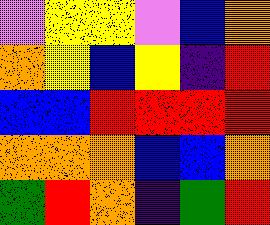[["violet", "yellow", "yellow", "violet", "blue", "orange"], ["orange", "yellow", "blue", "yellow", "indigo", "red"], ["blue", "blue", "red", "red", "red", "red"], ["orange", "orange", "orange", "blue", "blue", "orange"], ["green", "red", "orange", "indigo", "green", "red"]]